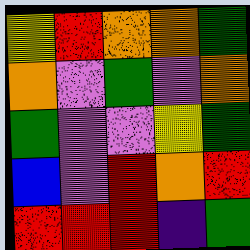[["yellow", "red", "orange", "orange", "green"], ["orange", "violet", "green", "violet", "orange"], ["green", "violet", "violet", "yellow", "green"], ["blue", "violet", "red", "orange", "red"], ["red", "red", "red", "indigo", "green"]]